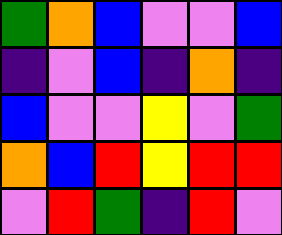[["green", "orange", "blue", "violet", "violet", "blue"], ["indigo", "violet", "blue", "indigo", "orange", "indigo"], ["blue", "violet", "violet", "yellow", "violet", "green"], ["orange", "blue", "red", "yellow", "red", "red"], ["violet", "red", "green", "indigo", "red", "violet"]]